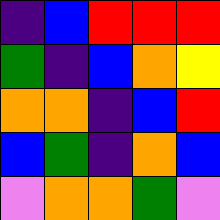[["indigo", "blue", "red", "red", "red"], ["green", "indigo", "blue", "orange", "yellow"], ["orange", "orange", "indigo", "blue", "red"], ["blue", "green", "indigo", "orange", "blue"], ["violet", "orange", "orange", "green", "violet"]]